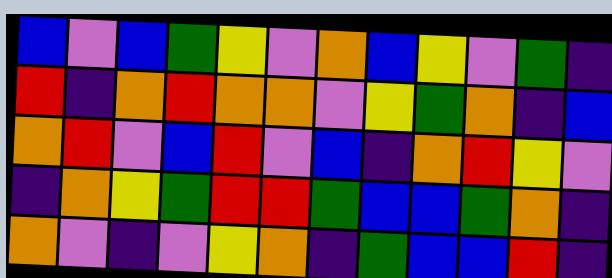[["blue", "violet", "blue", "green", "yellow", "violet", "orange", "blue", "yellow", "violet", "green", "indigo"], ["red", "indigo", "orange", "red", "orange", "orange", "violet", "yellow", "green", "orange", "indigo", "blue"], ["orange", "red", "violet", "blue", "red", "violet", "blue", "indigo", "orange", "red", "yellow", "violet"], ["indigo", "orange", "yellow", "green", "red", "red", "green", "blue", "blue", "green", "orange", "indigo"], ["orange", "violet", "indigo", "violet", "yellow", "orange", "indigo", "green", "blue", "blue", "red", "indigo"]]